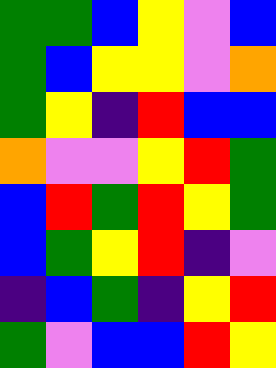[["green", "green", "blue", "yellow", "violet", "blue"], ["green", "blue", "yellow", "yellow", "violet", "orange"], ["green", "yellow", "indigo", "red", "blue", "blue"], ["orange", "violet", "violet", "yellow", "red", "green"], ["blue", "red", "green", "red", "yellow", "green"], ["blue", "green", "yellow", "red", "indigo", "violet"], ["indigo", "blue", "green", "indigo", "yellow", "red"], ["green", "violet", "blue", "blue", "red", "yellow"]]